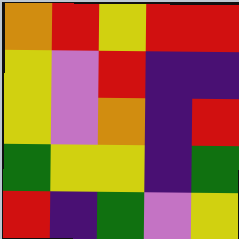[["orange", "red", "yellow", "red", "red"], ["yellow", "violet", "red", "indigo", "indigo"], ["yellow", "violet", "orange", "indigo", "red"], ["green", "yellow", "yellow", "indigo", "green"], ["red", "indigo", "green", "violet", "yellow"]]